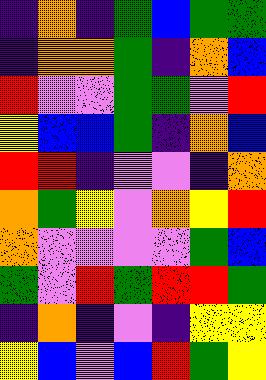[["indigo", "orange", "indigo", "green", "blue", "green", "green"], ["indigo", "orange", "orange", "green", "indigo", "orange", "blue"], ["red", "violet", "violet", "green", "green", "violet", "red"], ["yellow", "blue", "blue", "green", "indigo", "orange", "blue"], ["red", "red", "indigo", "violet", "violet", "indigo", "orange"], ["orange", "green", "yellow", "violet", "orange", "yellow", "red"], ["orange", "violet", "violet", "violet", "violet", "green", "blue"], ["green", "violet", "red", "green", "red", "red", "green"], ["indigo", "orange", "indigo", "violet", "indigo", "yellow", "yellow"], ["yellow", "blue", "violet", "blue", "red", "green", "yellow"]]